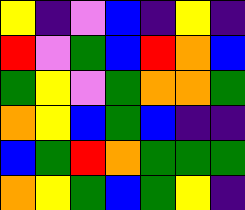[["yellow", "indigo", "violet", "blue", "indigo", "yellow", "indigo"], ["red", "violet", "green", "blue", "red", "orange", "blue"], ["green", "yellow", "violet", "green", "orange", "orange", "green"], ["orange", "yellow", "blue", "green", "blue", "indigo", "indigo"], ["blue", "green", "red", "orange", "green", "green", "green"], ["orange", "yellow", "green", "blue", "green", "yellow", "indigo"]]